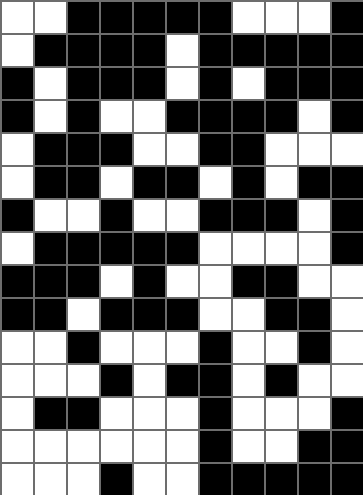[["white", "white", "black", "black", "black", "black", "black", "white", "white", "white", "black"], ["white", "black", "black", "black", "black", "white", "black", "black", "black", "black", "black"], ["black", "white", "black", "black", "black", "white", "black", "white", "black", "black", "black"], ["black", "white", "black", "white", "white", "black", "black", "black", "black", "white", "black"], ["white", "black", "black", "black", "white", "white", "black", "black", "white", "white", "white"], ["white", "black", "black", "white", "black", "black", "white", "black", "white", "black", "black"], ["black", "white", "white", "black", "white", "white", "black", "black", "black", "white", "black"], ["white", "black", "black", "black", "black", "black", "white", "white", "white", "white", "black"], ["black", "black", "black", "white", "black", "white", "white", "black", "black", "white", "white"], ["black", "black", "white", "black", "black", "black", "white", "white", "black", "black", "white"], ["white", "white", "black", "white", "white", "white", "black", "white", "white", "black", "white"], ["white", "white", "white", "black", "white", "black", "black", "white", "black", "white", "white"], ["white", "black", "black", "white", "white", "white", "black", "white", "white", "white", "black"], ["white", "white", "white", "white", "white", "white", "black", "white", "white", "black", "black"], ["white", "white", "white", "black", "white", "white", "black", "black", "black", "black", "black"]]